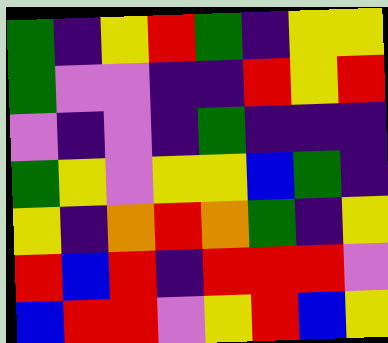[["green", "indigo", "yellow", "red", "green", "indigo", "yellow", "yellow"], ["green", "violet", "violet", "indigo", "indigo", "red", "yellow", "red"], ["violet", "indigo", "violet", "indigo", "green", "indigo", "indigo", "indigo"], ["green", "yellow", "violet", "yellow", "yellow", "blue", "green", "indigo"], ["yellow", "indigo", "orange", "red", "orange", "green", "indigo", "yellow"], ["red", "blue", "red", "indigo", "red", "red", "red", "violet"], ["blue", "red", "red", "violet", "yellow", "red", "blue", "yellow"]]